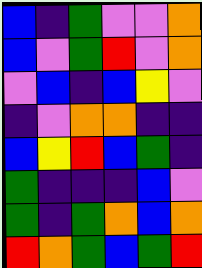[["blue", "indigo", "green", "violet", "violet", "orange"], ["blue", "violet", "green", "red", "violet", "orange"], ["violet", "blue", "indigo", "blue", "yellow", "violet"], ["indigo", "violet", "orange", "orange", "indigo", "indigo"], ["blue", "yellow", "red", "blue", "green", "indigo"], ["green", "indigo", "indigo", "indigo", "blue", "violet"], ["green", "indigo", "green", "orange", "blue", "orange"], ["red", "orange", "green", "blue", "green", "red"]]